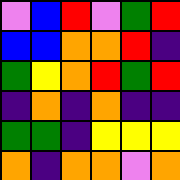[["violet", "blue", "red", "violet", "green", "red"], ["blue", "blue", "orange", "orange", "red", "indigo"], ["green", "yellow", "orange", "red", "green", "red"], ["indigo", "orange", "indigo", "orange", "indigo", "indigo"], ["green", "green", "indigo", "yellow", "yellow", "yellow"], ["orange", "indigo", "orange", "orange", "violet", "orange"]]